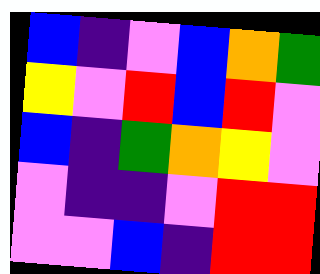[["blue", "indigo", "violet", "blue", "orange", "green"], ["yellow", "violet", "red", "blue", "red", "violet"], ["blue", "indigo", "green", "orange", "yellow", "violet"], ["violet", "indigo", "indigo", "violet", "red", "red"], ["violet", "violet", "blue", "indigo", "red", "red"]]